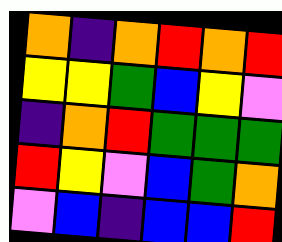[["orange", "indigo", "orange", "red", "orange", "red"], ["yellow", "yellow", "green", "blue", "yellow", "violet"], ["indigo", "orange", "red", "green", "green", "green"], ["red", "yellow", "violet", "blue", "green", "orange"], ["violet", "blue", "indigo", "blue", "blue", "red"]]